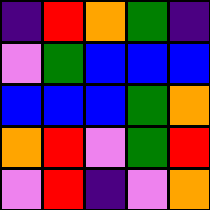[["indigo", "red", "orange", "green", "indigo"], ["violet", "green", "blue", "blue", "blue"], ["blue", "blue", "blue", "green", "orange"], ["orange", "red", "violet", "green", "red"], ["violet", "red", "indigo", "violet", "orange"]]